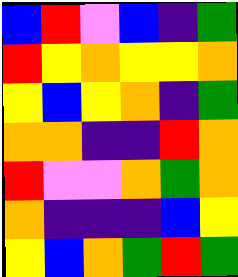[["blue", "red", "violet", "blue", "indigo", "green"], ["red", "yellow", "orange", "yellow", "yellow", "orange"], ["yellow", "blue", "yellow", "orange", "indigo", "green"], ["orange", "orange", "indigo", "indigo", "red", "orange"], ["red", "violet", "violet", "orange", "green", "orange"], ["orange", "indigo", "indigo", "indigo", "blue", "yellow"], ["yellow", "blue", "orange", "green", "red", "green"]]